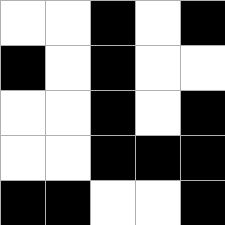[["white", "white", "black", "white", "black"], ["black", "white", "black", "white", "white"], ["white", "white", "black", "white", "black"], ["white", "white", "black", "black", "black"], ["black", "black", "white", "white", "black"]]